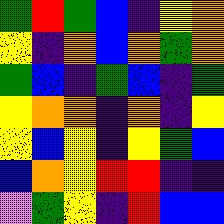[["green", "red", "green", "blue", "indigo", "yellow", "orange"], ["yellow", "indigo", "orange", "blue", "orange", "green", "orange"], ["green", "blue", "indigo", "green", "blue", "indigo", "green"], ["yellow", "orange", "orange", "indigo", "orange", "indigo", "yellow"], ["yellow", "blue", "yellow", "indigo", "yellow", "green", "blue"], ["blue", "orange", "yellow", "red", "red", "indigo", "indigo"], ["violet", "green", "yellow", "indigo", "red", "blue", "blue"]]